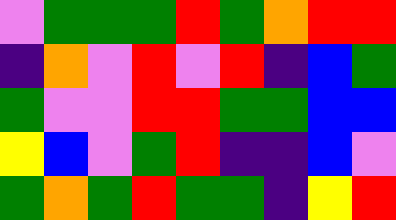[["violet", "green", "green", "green", "red", "green", "orange", "red", "red"], ["indigo", "orange", "violet", "red", "violet", "red", "indigo", "blue", "green"], ["green", "violet", "violet", "red", "red", "green", "green", "blue", "blue"], ["yellow", "blue", "violet", "green", "red", "indigo", "indigo", "blue", "violet"], ["green", "orange", "green", "red", "green", "green", "indigo", "yellow", "red"]]